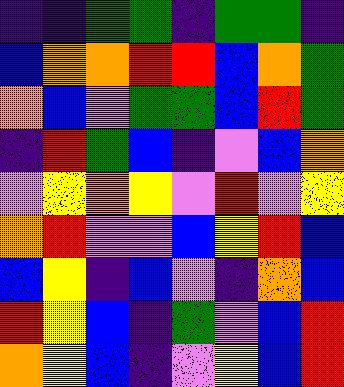[["indigo", "indigo", "green", "green", "indigo", "green", "green", "indigo"], ["blue", "orange", "orange", "red", "red", "blue", "orange", "green"], ["orange", "blue", "violet", "green", "green", "blue", "red", "green"], ["indigo", "red", "green", "blue", "indigo", "violet", "blue", "orange"], ["violet", "yellow", "orange", "yellow", "violet", "red", "violet", "yellow"], ["orange", "red", "violet", "violet", "blue", "yellow", "red", "blue"], ["blue", "yellow", "indigo", "blue", "violet", "indigo", "orange", "blue"], ["red", "yellow", "blue", "indigo", "green", "violet", "blue", "red"], ["orange", "yellow", "blue", "indigo", "violet", "yellow", "blue", "red"]]